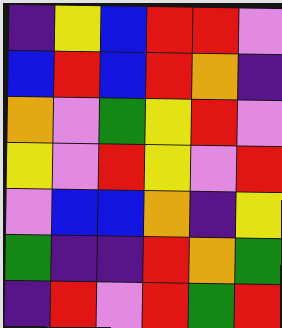[["indigo", "yellow", "blue", "red", "red", "violet"], ["blue", "red", "blue", "red", "orange", "indigo"], ["orange", "violet", "green", "yellow", "red", "violet"], ["yellow", "violet", "red", "yellow", "violet", "red"], ["violet", "blue", "blue", "orange", "indigo", "yellow"], ["green", "indigo", "indigo", "red", "orange", "green"], ["indigo", "red", "violet", "red", "green", "red"]]